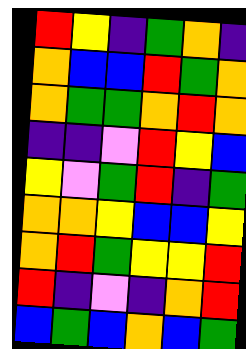[["red", "yellow", "indigo", "green", "orange", "indigo"], ["orange", "blue", "blue", "red", "green", "orange"], ["orange", "green", "green", "orange", "red", "orange"], ["indigo", "indigo", "violet", "red", "yellow", "blue"], ["yellow", "violet", "green", "red", "indigo", "green"], ["orange", "orange", "yellow", "blue", "blue", "yellow"], ["orange", "red", "green", "yellow", "yellow", "red"], ["red", "indigo", "violet", "indigo", "orange", "red"], ["blue", "green", "blue", "orange", "blue", "green"]]